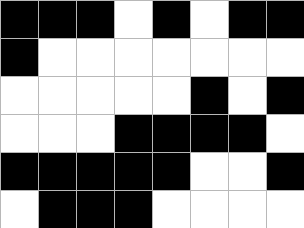[["black", "black", "black", "white", "black", "white", "black", "black"], ["black", "white", "white", "white", "white", "white", "white", "white"], ["white", "white", "white", "white", "white", "black", "white", "black"], ["white", "white", "white", "black", "black", "black", "black", "white"], ["black", "black", "black", "black", "black", "white", "white", "black"], ["white", "black", "black", "black", "white", "white", "white", "white"]]